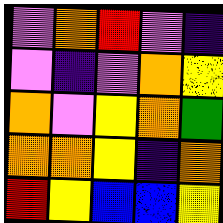[["violet", "orange", "red", "violet", "indigo"], ["violet", "indigo", "violet", "orange", "yellow"], ["orange", "violet", "yellow", "orange", "green"], ["orange", "orange", "yellow", "indigo", "orange"], ["red", "yellow", "blue", "blue", "yellow"]]